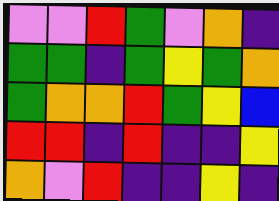[["violet", "violet", "red", "green", "violet", "orange", "indigo"], ["green", "green", "indigo", "green", "yellow", "green", "orange"], ["green", "orange", "orange", "red", "green", "yellow", "blue"], ["red", "red", "indigo", "red", "indigo", "indigo", "yellow"], ["orange", "violet", "red", "indigo", "indigo", "yellow", "indigo"]]